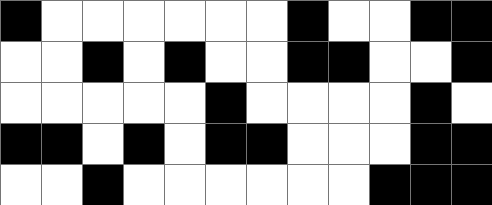[["black", "white", "white", "white", "white", "white", "white", "black", "white", "white", "black", "black"], ["white", "white", "black", "white", "black", "white", "white", "black", "black", "white", "white", "black"], ["white", "white", "white", "white", "white", "black", "white", "white", "white", "white", "black", "white"], ["black", "black", "white", "black", "white", "black", "black", "white", "white", "white", "black", "black"], ["white", "white", "black", "white", "white", "white", "white", "white", "white", "black", "black", "black"]]